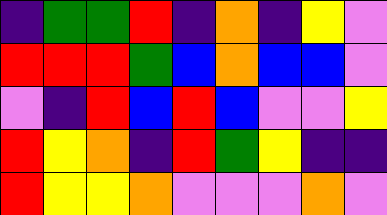[["indigo", "green", "green", "red", "indigo", "orange", "indigo", "yellow", "violet"], ["red", "red", "red", "green", "blue", "orange", "blue", "blue", "violet"], ["violet", "indigo", "red", "blue", "red", "blue", "violet", "violet", "yellow"], ["red", "yellow", "orange", "indigo", "red", "green", "yellow", "indigo", "indigo"], ["red", "yellow", "yellow", "orange", "violet", "violet", "violet", "orange", "violet"]]